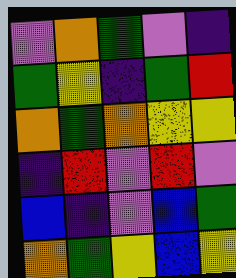[["violet", "orange", "green", "violet", "indigo"], ["green", "yellow", "indigo", "green", "red"], ["orange", "green", "orange", "yellow", "yellow"], ["indigo", "red", "violet", "red", "violet"], ["blue", "indigo", "violet", "blue", "green"], ["orange", "green", "yellow", "blue", "yellow"]]